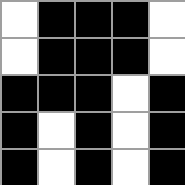[["white", "black", "black", "black", "white"], ["white", "black", "black", "black", "white"], ["black", "black", "black", "white", "black"], ["black", "white", "black", "white", "black"], ["black", "white", "black", "white", "black"]]